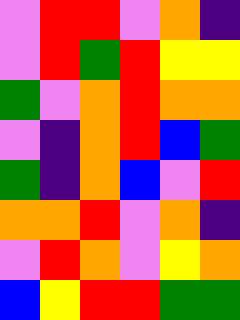[["violet", "red", "red", "violet", "orange", "indigo"], ["violet", "red", "green", "red", "yellow", "yellow"], ["green", "violet", "orange", "red", "orange", "orange"], ["violet", "indigo", "orange", "red", "blue", "green"], ["green", "indigo", "orange", "blue", "violet", "red"], ["orange", "orange", "red", "violet", "orange", "indigo"], ["violet", "red", "orange", "violet", "yellow", "orange"], ["blue", "yellow", "red", "red", "green", "green"]]